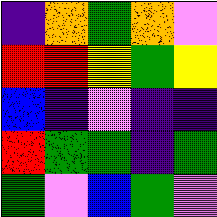[["indigo", "orange", "green", "orange", "violet"], ["red", "red", "yellow", "green", "yellow"], ["blue", "indigo", "violet", "indigo", "indigo"], ["red", "green", "green", "indigo", "green"], ["green", "violet", "blue", "green", "violet"]]